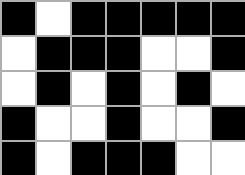[["black", "white", "black", "black", "black", "black", "black"], ["white", "black", "black", "black", "white", "white", "black"], ["white", "black", "white", "black", "white", "black", "white"], ["black", "white", "white", "black", "white", "white", "black"], ["black", "white", "black", "black", "black", "white", "white"]]